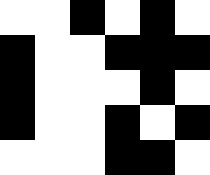[["white", "white", "black", "white", "black", "white"], ["black", "white", "white", "black", "black", "black"], ["black", "white", "white", "white", "black", "white"], ["black", "white", "white", "black", "white", "black"], ["white", "white", "white", "black", "black", "white"]]